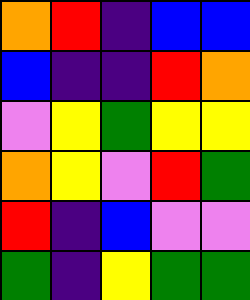[["orange", "red", "indigo", "blue", "blue"], ["blue", "indigo", "indigo", "red", "orange"], ["violet", "yellow", "green", "yellow", "yellow"], ["orange", "yellow", "violet", "red", "green"], ["red", "indigo", "blue", "violet", "violet"], ["green", "indigo", "yellow", "green", "green"]]